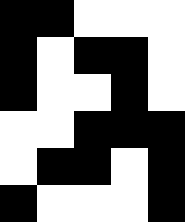[["black", "black", "white", "white", "white"], ["black", "white", "black", "black", "white"], ["black", "white", "white", "black", "white"], ["white", "white", "black", "black", "black"], ["white", "black", "black", "white", "black"], ["black", "white", "white", "white", "black"]]